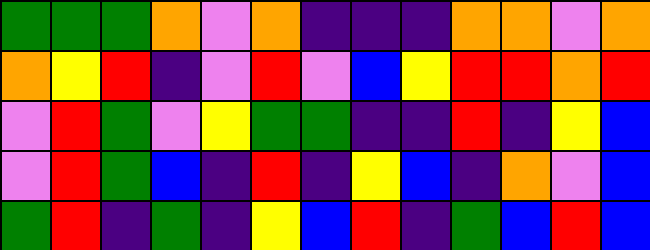[["green", "green", "green", "orange", "violet", "orange", "indigo", "indigo", "indigo", "orange", "orange", "violet", "orange"], ["orange", "yellow", "red", "indigo", "violet", "red", "violet", "blue", "yellow", "red", "red", "orange", "red"], ["violet", "red", "green", "violet", "yellow", "green", "green", "indigo", "indigo", "red", "indigo", "yellow", "blue"], ["violet", "red", "green", "blue", "indigo", "red", "indigo", "yellow", "blue", "indigo", "orange", "violet", "blue"], ["green", "red", "indigo", "green", "indigo", "yellow", "blue", "red", "indigo", "green", "blue", "red", "blue"]]